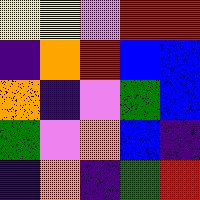[["yellow", "yellow", "violet", "red", "red"], ["indigo", "orange", "red", "blue", "blue"], ["orange", "indigo", "violet", "green", "blue"], ["green", "violet", "orange", "blue", "indigo"], ["indigo", "orange", "indigo", "green", "red"]]